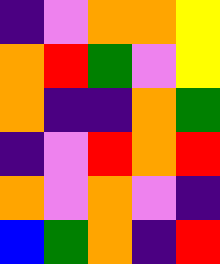[["indigo", "violet", "orange", "orange", "yellow"], ["orange", "red", "green", "violet", "yellow"], ["orange", "indigo", "indigo", "orange", "green"], ["indigo", "violet", "red", "orange", "red"], ["orange", "violet", "orange", "violet", "indigo"], ["blue", "green", "orange", "indigo", "red"]]